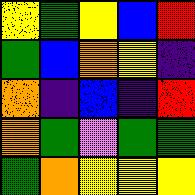[["yellow", "green", "yellow", "blue", "red"], ["green", "blue", "orange", "yellow", "indigo"], ["orange", "indigo", "blue", "indigo", "red"], ["orange", "green", "violet", "green", "green"], ["green", "orange", "yellow", "yellow", "yellow"]]